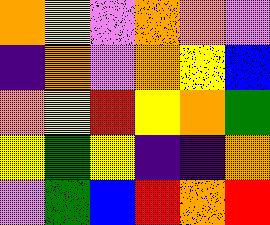[["orange", "yellow", "violet", "orange", "orange", "violet"], ["indigo", "orange", "violet", "orange", "yellow", "blue"], ["orange", "yellow", "red", "yellow", "orange", "green"], ["yellow", "green", "yellow", "indigo", "indigo", "orange"], ["violet", "green", "blue", "red", "orange", "red"]]